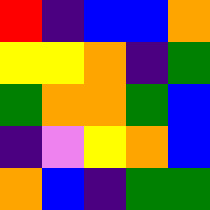[["red", "indigo", "blue", "blue", "orange"], ["yellow", "yellow", "orange", "indigo", "green"], ["green", "orange", "orange", "green", "blue"], ["indigo", "violet", "yellow", "orange", "blue"], ["orange", "blue", "indigo", "green", "green"]]